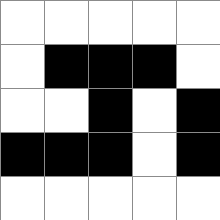[["white", "white", "white", "white", "white"], ["white", "black", "black", "black", "white"], ["white", "white", "black", "white", "black"], ["black", "black", "black", "white", "black"], ["white", "white", "white", "white", "white"]]